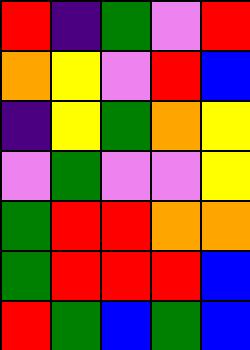[["red", "indigo", "green", "violet", "red"], ["orange", "yellow", "violet", "red", "blue"], ["indigo", "yellow", "green", "orange", "yellow"], ["violet", "green", "violet", "violet", "yellow"], ["green", "red", "red", "orange", "orange"], ["green", "red", "red", "red", "blue"], ["red", "green", "blue", "green", "blue"]]